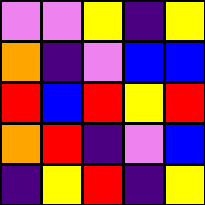[["violet", "violet", "yellow", "indigo", "yellow"], ["orange", "indigo", "violet", "blue", "blue"], ["red", "blue", "red", "yellow", "red"], ["orange", "red", "indigo", "violet", "blue"], ["indigo", "yellow", "red", "indigo", "yellow"]]